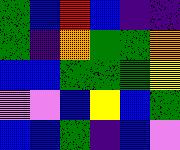[["green", "blue", "red", "blue", "indigo", "indigo"], ["green", "indigo", "orange", "green", "green", "orange"], ["blue", "blue", "green", "green", "green", "yellow"], ["violet", "violet", "blue", "yellow", "blue", "green"], ["blue", "blue", "green", "indigo", "blue", "violet"]]